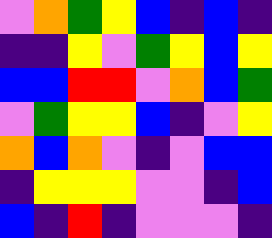[["violet", "orange", "green", "yellow", "blue", "indigo", "blue", "indigo"], ["indigo", "indigo", "yellow", "violet", "green", "yellow", "blue", "yellow"], ["blue", "blue", "red", "red", "violet", "orange", "blue", "green"], ["violet", "green", "yellow", "yellow", "blue", "indigo", "violet", "yellow"], ["orange", "blue", "orange", "violet", "indigo", "violet", "blue", "blue"], ["indigo", "yellow", "yellow", "yellow", "violet", "violet", "indigo", "blue"], ["blue", "indigo", "red", "indigo", "violet", "violet", "violet", "indigo"]]